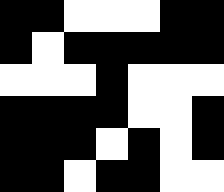[["black", "black", "white", "white", "white", "black", "black"], ["black", "white", "black", "black", "black", "black", "black"], ["white", "white", "white", "black", "white", "white", "white"], ["black", "black", "black", "black", "white", "white", "black"], ["black", "black", "black", "white", "black", "white", "black"], ["black", "black", "white", "black", "black", "white", "white"]]